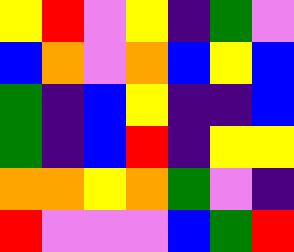[["yellow", "red", "violet", "yellow", "indigo", "green", "violet"], ["blue", "orange", "violet", "orange", "blue", "yellow", "blue"], ["green", "indigo", "blue", "yellow", "indigo", "indigo", "blue"], ["green", "indigo", "blue", "red", "indigo", "yellow", "yellow"], ["orange", "orange", "yellow", "orange", "green", "violet", "indigo"], ["red", "violet", "violet", "violet", "blue", "green", "red"]]